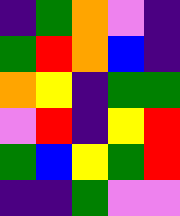[["indigo", "green", "orange", "violet", "indigo"], ["green", "red", "orange", "blue", "indigo"], ["orange", "yellow", "indigo", "green", "green"], ["violet", "red", "indigo", "yellow", "red"], ["green", "blue", "yellow", "green", "red"], ["indigo", "indigo", "green", "violet", "violet"]]